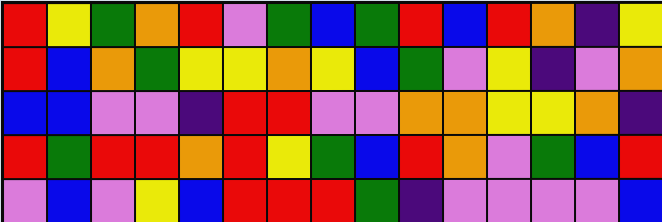[["red", "yellow", "green", "orange", "red", "violet", "green", "blue", "green", "red", "blue", "red", "orange", "indigo", "yellow"], ["red", "blue", "orange", "green", "yellow", "yellow", "orange", "yellow", "blue", "green", "violet", "yellow", "indigo", "violet", "orange"], ["blue", "blue", "violet", "violet", "indigo", "red", "red", "violet", "violet", "orange", "orange", "yellow", "yellow", "orange", "indigo"], ["red", "green", "red", "red", "orange", "red", "yellow", "green", "blue", "red", "orange", "violet", "green", "blue", "red"], ["violet", "blue", "violet", "yellow", "blue", "red", "red", "red", "green", "indigo", "violet", "violet", "violet", "violet", "blue"]]